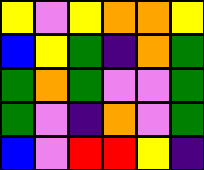[["yellow", "violet", "yellow", "orange", "orange", "yellow"], ["blue", "yellow", "green", "indigo", "orange", "green"], ["green", "orange", "green", "violet", "violet", "green"], ["green", "violet", "indigo", "orange", "violet", "green"], ["blue", "violet", "red", "red", "yellow", "indigo"]]